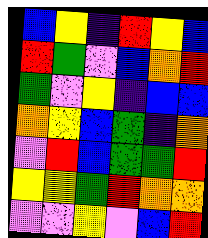[["blue", "yellow", "indigo", "red", "yellow", "blue"], ["red", "green", "violet", "blue", "orange", "red"], ["green", "violet", "yellow", "indigo", "blue", "blue"], ["orange", "yellow", "blue", "green", "indigo", "orange"], ["violet", "red", "blue", "green", "green", "red"], ["yellow", "yellow", "green", "red", "orange", "orange"], ["violet", "violet", "yellow", "violet", "blue", "red"]]